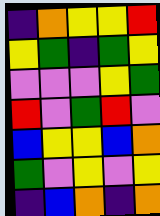[["indigo", "orange", "yellow", "yellow", "red"], ["yellow", "green", "indigo", "green", "yellow"], ["violet", "violet", "violet", "yellow", "green"], ["red", "violet", "green", "red", "violet"], ["blue", "yellow", "yellow", "blue", "orange"], ["green", "violet", "yellow", "violet", "yellow"], ["indigo", "blue", "orange", "indigo", "orange"]]